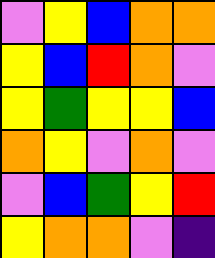[["violet", "yellow", "blue", "orange", "orange"], ["yellow", "blue", "red", "orange", "violet"], ["yellow", "green", "yellow", "yellow", "blue"], ["orange", "yellow", "violet", "orange", "violet"], ["violet", "blue", "green", "yellow", "red"], ["yellow", "orange", "orange", "violet", "indigo"]]